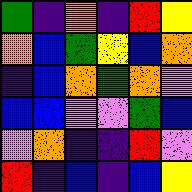[["green", "indigo", "orange", "indigo", "red", "yellow"], ["orange", "blue", "green", "yellow", "blue", "orange"], ["indigo", "blue", "orange", "green", "orange", "violet"], ["blue", "blue", "violet", "violet", "green", "blue"], ["violet", "orange", "indigo", "indigo", "red", "violet"], ["red", "indigo", "blue", "indigo", "blue", "yellow"]]